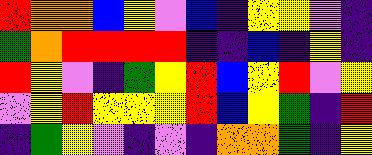[["red", "orange", "orange", "blue", "yellow", "violet", "blue", "indigo", "yellow", "yellow", "violet", "indigo"], ["green", "orange", "red", "red", "red", "red", "indigo", "indigo", "blue", "indigo", "yellow", "indigo"], ["red", "yellow", "violet", "indigo", "green", "yellow", "red", "blue", "yellow", "red", "violet", "yellow"], ["violet", "yellow", "red", "yellow", "yellow", "yellow", "red", "blue", "yellow", "green", "indigo", "red"], ["indigo", "green", "yellow", "violet", "indigo", "violet", "indigo", "orange", "orange", "green", "indigo", "yellow"]]